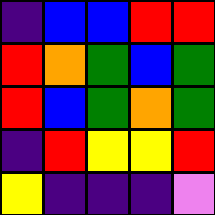[["indigo", "blue", "blue", "red", "red"], ["red", "orange", "green", "blue", "green"], ["red", "blue", "green", "orange", "green"], ["indigo", "red", "yellow", "yellow", "red"], ["yellow", "indigo", "indigo", "indigo", "violet"]]